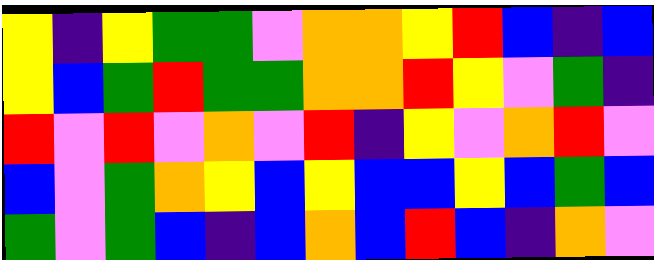[["yellow", "indigo", "yellow", "green", "green", "violet", "orange", "orange", "yellow", "red", "blue", "indigo", "blue"], ["yellow", "blue", "green", "red", "green", "green", "orange", "orange", "red", "yellow", "violet", "green", "indigo"], ["red", "violet", "red", "violet", "orange", "violet", "red", "indigo", "yellow", "violet", "orange", "red", "violet"], ["blue", "violet", "green", "orange", "yellow", "blue", "yellow", "blue", "blue", "yellow", "blue", "green", "blue"], ["green", "violet", "green", "blue", "indigo", "blue", "orange", "blue", "red", "blue", "indigo", "orange", "violet"]]